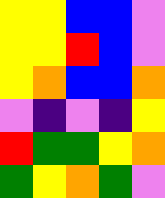[["yellow", "yellow", "blue", "blue", "violet"], ["yellow", "yellow", "red", "blue", "violet"], ["yellow", "orange", "blue", "blue", "orange"], ["violet", "indigo", "violet", "indigo", "yellow"], ["red", "green", "green", "yellow", "orange"], ["green", "yellow", "orange", "green", "violet"]]